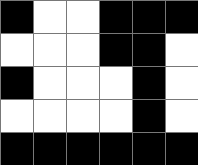[["black", "white", "white", "black", "black", "black"], ["white", "white", "white", "black", "black", "white"], ["black", "white", "white", "white", "black", "white"], ["white", "white", "white", "white", "black", "white"], ["black", "black", "black", "black", "black", "black"]]